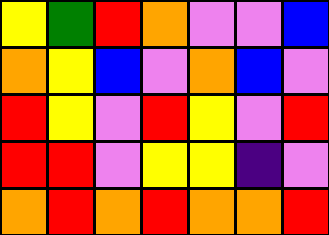[["yellow", "green", "red", "orange", "violet", "violet", "blue"], ["orange", "yellow", "blue", "violet", "orange", "blue", "violet"], ["red", "yellow", "violet", "red", "yellow", "violet", "red"], ["red", "red", "violet", "yellow", "yellow", "indigo", "violet"], ["orange", "red", "orange", "red", "orange", "orange", "red"]]